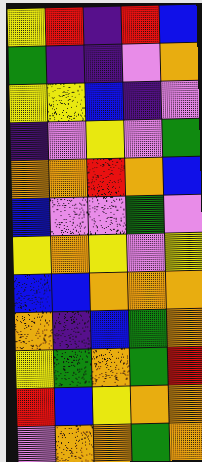[["yellow", "red", "indigo", "red", "blue"], ["green", "indigo", "indigo", "violet", "orange"], ["yellow", "yellow", "blue", "indigo", "violet"], ["indigo", "violet", "yellow", "violet", "green"], ["orange", "orange", "red", "orange", "blue"], ["blue", "violet", "violet", "green", "violet"], ["yellow", "orange", "yellow", "violet", "yellow"], ["blue", "blue", "orange", "orange", "orange"], ["orange", "indigo", "blue", "green", "orange"], ["yellow", "green", "orange", "green", "red"], ["red", "blue", "yellow", "orange", "orange"], ["violet", "orange", "orange", "green", "orange"]]